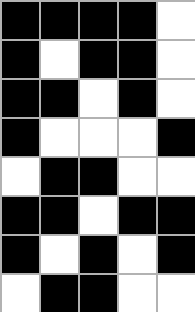[["black", "black", "black", "black", "white"], ["black", "white", "black", "black", "white"], ["black", "black", "white", "black", "white"], ["black", "white", "white", "white", "black"], ["white", "black", "black", "white", "white"], ["black", "black", "white", "black", "black"], ["black", "white", "black", "white", "black"], ["white", "black", "black", "white", "white"]]